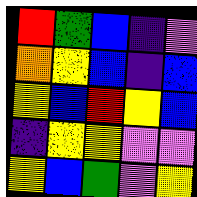[["red", "green", "blue", "indigo", "violet"], ["orange", "yellow", "blue", "indigo", "blue"], ["yellow", "blue", "red", "yellow", "blue"], ["indigo", "yellow", "yellow", "violet", "violet"], ["yellow", "blue", "green", "violet", "yellow"]]